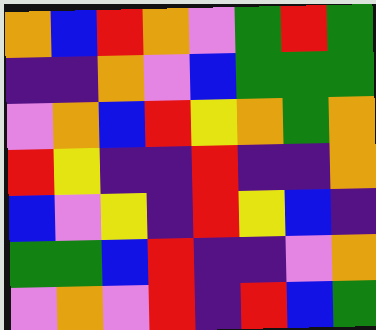[["orange", "blue", "red", "orange", "violet", "green", "red", "green"], ["indigo", "indigo", "orange", "violet", "blue", "green", "green", "green"], ["violet", "orange", "blue", "red", "yellow", "orange", "green", "orange"], ["red", "yellow", "indigo", "indigo", "red", "indigo", "indigo", "orange"], ["blue", "violet", "yellow", "indigo", "red", "yellow", "blue", "indigo"], ["green", "green", "blue", "red", "indigo", "indigo", "violet", "orange"], ["violet", "orange", "violet", "red", "indigo", "red", "blue", "green"]]